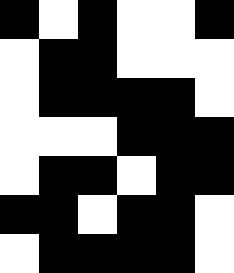[["black", "white", "black", "white", "white", "black"], ["white", "black", "black", "white", "white", "white"], ["white", "black", "black", "black", "black", "white"], ["white", "white", "white", "black", "black", "black"], ["white", "black", "black", "white", "black", "black"], ["black", "black", "white", "black", "black", "white"], ["white", "black", "black", "black", "black", "white"]]